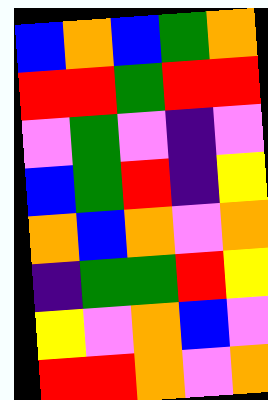[["blue", "orange", "blue", "green", "orange"], ["red", "red", "green", "red", "red"], ["violet", "green", "violet", "indigo", "violet"], ["blue", "green", "red", "indigo", "yellow"], ["orange", "blue", "orange", "violet", "orange"], ["indigo", "green", "green", "red", "yellow"], ["yellow", "violet", "orange", "blue", "violet"], ["red", "red", "orange", "violet", "orange"]]